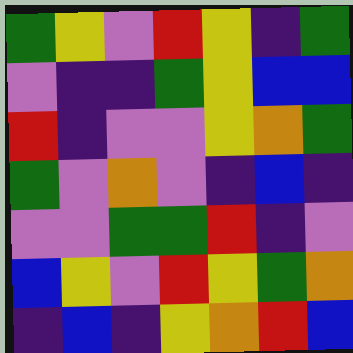[["green", "yellow", "violet", "red", "yellow", "indigo", "green"], ["violet", "indigo", "indigo", "green", "yellow", "blue", "blue"], ["red", "indigo", "violet", "violet", "yellow", "orange", "green"], ["green", "violet", "orange", "violet", "indigo", "blue", "indigo"], ["violet", "violet", "green", "green", "red", "indigo", "violet"], ["blue", "yellow", "violet", "red", "yellow", "green", "orange"], ["indigo", "blue", "indigo", "yellow", "orange", "red", "blue"]]